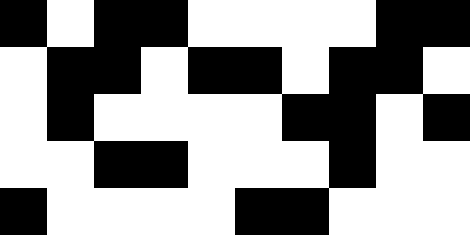[["black", "white", "black", "black", "white", "white", "white", "white", "black", "black"], ["white", "black", "black", "white", "black", "black", "white", "black", "black", "white"], ["white", "black", "white", "white", "white", "white", "black", "black", "white", "black"], ["white", "white", "black", "black", "white", "white", "white", "black", "white", "white"], ["black", "white", "white", "white", "white", "black", "black", "white", "white", "white"]]